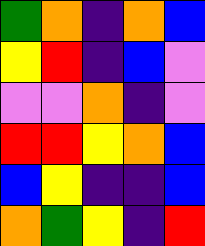[["green", "orange", "indigo", "orange", "blue"], ["yellow", "red", "indigo", "blue", "violet"], ["violet", "violet", "orange", "indigo", "violet"], ["red", "red", "yellow", "orange", "blue"], ["blue", "yellow", "indigo", "indigo", "blue"], ["orange", "green", "yellow", "indigo", "red"]]